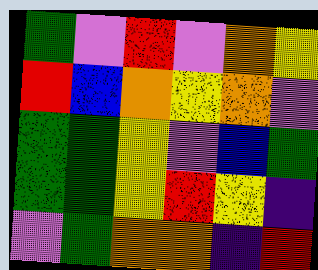[["green", "violet", "red", "violet", "orange", "yellow"], ["red", "blue", "orange", "yellow", "orange", "violet"], ["green", "green", "yellow", "violet", "blue", "green"], ["green", "green", "yellow", "red", "yellow", "indigo"], ["violet", "green", "orange", "orange", "indigo", "red"]]